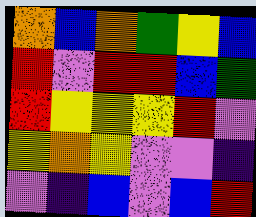[["orange", "blue", "orange", "green", "yellow", "blue"], ["red", "violet", "red", "red", "blue", "green"], ["red", "yellow", "yellow", "yellow", "red", "violet"], ["yellow", "orange", "yellow", "violet", "violet", "indigo"], ["violet", "indigo", "blue", "violet", "blue", "red"]]